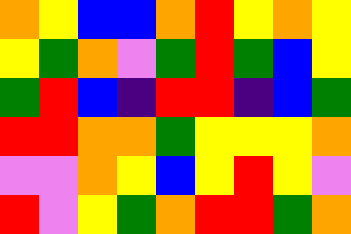[["orange", "yellow", "blue", "blue", "orange", "red", "yellow", "orange", "yellow"], ["yellow", "green", "orange", "violet", "green", "red", "green", "blue", "yellow"], ["green", "red", "blue", "indigo", "red", "red", "indigo", "blue", "green"], ["red", "red", "orange", "orange", "green", "yellow", "yellow", "yellow", "orange"], ["violet", "violet", "orange", "yellow", "blue", "yellow", "red", "yellow", "violet"], ["red", "violet", "yellow", "green", "orange", "red", "red", "green", "orange"]]